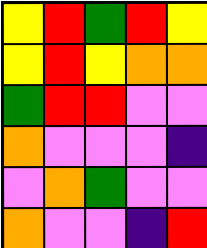[["yellow", "red", "green", "red", "yellow"], ["yellow", "red", "yellow", "orange", "orange"], ["green", "red", "red", "violet", "violet"], ["orange", "violet", "violet", "violet", "indigo"], ["violet", "orange", "green", "violet", "violet"], ["orange", "violet", "violet", "indigo", "red"]]